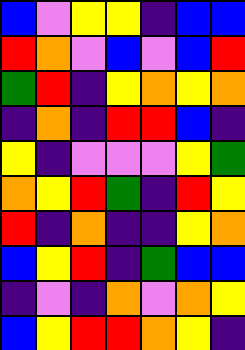[["blue", "violet", "yellow", "yellow", "indigo", "blue", "blue"], ["red", "orange", "violet", "blue", "violet", "blue", "red"], ["green", "red", "indigo", "yellow", "orange", "yellow", "orange"], ["indigo", "orange", "indigo", "red", "red", "blue", "indigo"], ["yellow", "indigo", "violet", "violet", "violet", "yellow", "green"], ["orange", "yellow", "red", "green", "indigo", "red", "yellow"], ["red", "indigo", "orange", "indigo", "indigo", "yellow", "orange"], ["blue", "yellow", "red", "indigo", "green", "blue", "blue"], ["indigo", "violet", "indigo", "orange", "violet", "orange", "yellow"], ["blue", "yellow", "red", "red", "orange", "yellow", "indigo"]]